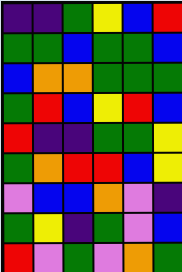[["indigo", "indigo", "green", "yellow", "blue", "red"], ["green", "green", "blue", "green", "green", "blue"], ["blue", "orange", "orange", "green", "green", "green"], ["green", "red", "blue", "yellow", "red", "blue"], ["red", "indigo", "indigo", "green", "green", "yellow"], ["green", "orange", "red", "red", "blue", "yellow"], ["violet", "blue", "blue", "orange", "violet", "indigo"], ["green", "yellow", "indigo", "green", "violet", "blue"], ["red", "violet", "green", "violet", "orange", "green"]]